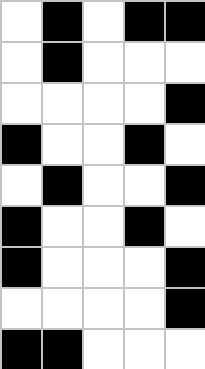[["white", "black", "white", "black", "black"], ["white", "black", "white", "white", "white"], ["white", "white", "white", "white", "black"], ["black", "white", "white", "black", "white"], ["white", "black", "white", "white", "black"], ["black", "white", "white", "black", "white"], ["black", "white", "white", "white", "black"], ["white", "white", "white", "white", "black"], ["black", "black", "white", "white", "white"]]